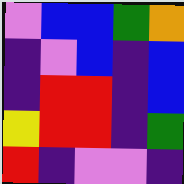[["violet", "blue", "blue", "green", "orange"], ["indigo", "violet", "blue", "indigo", "blue"], ["indigo", "red", "red", "indigo", "blue"], ["yellow", "red", "red", "indigo", "green"], ["red", "indigo", "violet", "violet", "indigo"]]